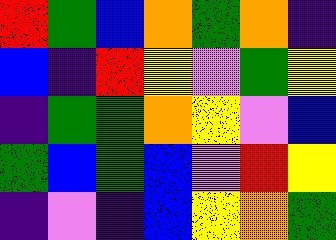[["red", "green", "blue", "orange", "green", "orange", "indigo"], ["blue", "indigo", "red", "yellow", "violet", "green", "yellow"], ["indigo", "green", "green", "orange", "yellow", "violet", "blue"], ["green", "blue", "green", "blue", "violet", "red", "yellow"], ["indigo", "violet", "indigo", "blue", "yellow", "orange", "green"]]